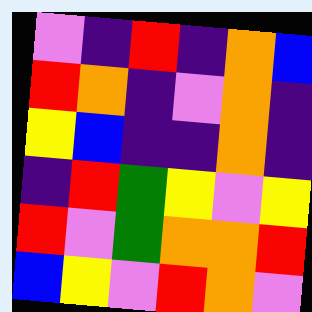[["violet", "indigo", "red", "indigo", "orange", "blue"], ["red", "orange", "indigo", "violet", "orange", "indigo"], ["yellow", "blue", "indigo", "indigo", "orange", "indigo"], ["indigo", "red", "green", "yellow", "violet", "yellow"], ["red", "violet", "green", "orange", "orange", "red"], ["blue", "yellow", "violet", "red", "orange", "violet"]]